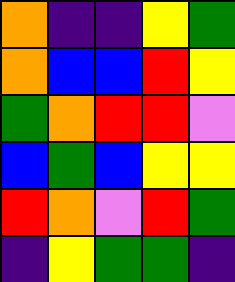[["orange", "indigo", "indigo", "yellow", "green"], ["orange", "blue", "blue", "red", "yellow"], ["green", "orange", "red", "red", "violet"], ["blue", "green", "blue", "yellow", "yellow"], ["red", "orange", "violet", "red", "green"], ["indigo", "yellow", "green", "green", "indigo"]]